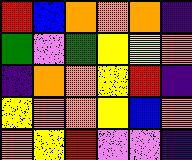[["red", "blue", "orange", "orange", "orange", "indigo"], ["green", "violet", "green", "yellow", "yellow", "orange"], ["indigo", "orange", "orange", "yellow", "red", "indigo"], ["yellow", "orange", "orange", "yellow", "blue", "orange"], ["orange", "yellow", "red", "violet", "violet", "indigo"]]